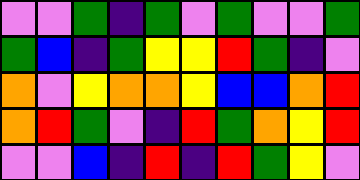[["violet", "violet", "green", "indigo", "green", "violet", "green", "violet", "violet", "green"], ["green", "blue", "indigo", "green", "yellow", "yellow", "red", "green", "indigo", "violet"], ["orange", "violet", "yellow", "orange", "orange", "yellow", "blue", "blue", "orange", "red"], ["orange", "red", "green", "violet", "indigo", "red", "green", "orange", "yellow", "red"], ["violet", "violet", "blue", "indigo", "red", "indigo", "red", "green", "yellow", "violet"]]